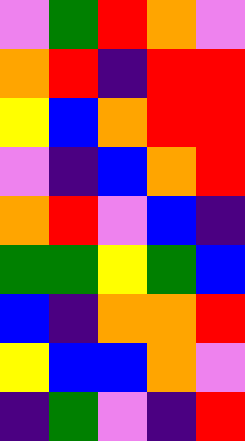[["violet", "green", "red", "orange", "violet"], ["orange", "red", "indigo", "red", "red"], ["yellow", "blue", "orange", "red", "red"], ["violet", "indigo", "blue", "orange", "red"], ["orange", "red", "violet", "blue", "indigo"], ["green", "green", "yellow", "green", "blue"], ["blue", "indigo", "orange", "orange", "red"], ["yellow", "blue", "blue", "orange", "violet"], ["indigo", "green", "violet", "indigo", "red"]]